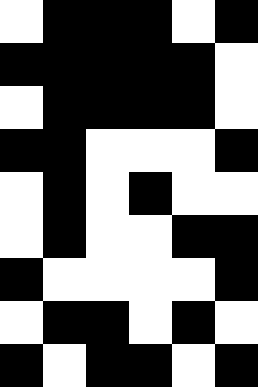[["white", "black", "black", "black", "white", "black"], ["black", "black", "black", "black", "black", "white"], ["white", "black", "black", "black", "black", "white"], ["black", "black", "white", "white", "white", "black"], ["white", "black", "white", "black", "white", "white"], ["white", "black", "white", "white", "black", "black"], ["black", "white", "white", "white", "white", "black"], ["white", "black", "black", "white", "black", "white"], ["black", "white", "black", "black", "white", "black"]]